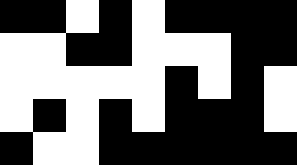[["black", "black", "white", "black", "white", "black", "black", "black", "black"], ["white", "white", "black", "black", "white", "white", "white", "black", "black"], ["white", "white", "white", "white", "white", "black", "white", "black", "white"], ["white", "black", "white", "black", "white", "black", "black", "black", "white"], ["black", "white", "white", "black", "black", "black", "black", "black", "black"]]